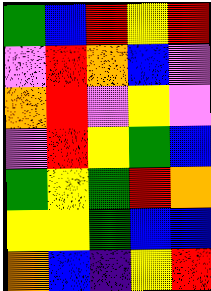[["green", "blue", "red", "yellow", "red"], ["violet", "red", "orange", "blue", "violet"], ["orange", "red", "violet", "yellow", "violet"], ["violet", "red", "yellow", "green", "blue"], ["green", "yellow", "green", "red", "orange"], ["yellow", "yellow", "green", "blue", "blue"], ["orange", "blue", "indigo", "yellow", "red"]]